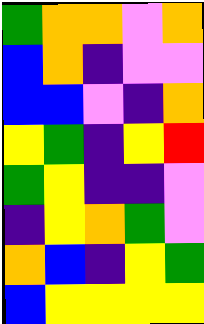[["green", "orange", "orange", "violet", "orange"], ["blue", "orange", "indigo", "violet", "violet"], ["blue", "blue", "violet", "indigo", "orange"], ["yellow", "green", "indigo", "yellow", "red"], ["green", "yellow", "indigo", "indigo", "violet"], ["indigo", "yellow", "orange", "green", "violet"], ["orange", "blue", "indigo", "yellow", "green"], ["blue", "yellow", "yellow", "yellow", "yellow"]]